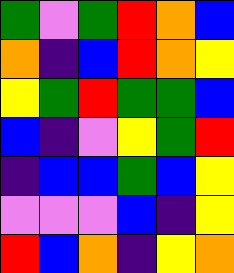[["green", "violet", "green", "red", "orange", "blue"], ["orange", "indigo", "blue", "red", "orange", "yellow"], ["yellow", "green", "red", "green", "green", "blue"], ["blue", "indigo", "violet", "yellow", "green", "red"], ["indigo", "blue", "blue", "green", "blue", "yellow"], ["violet", "violet", "violet", "blue", "indigo", "yellow"], ["red", "blue", "orange", "indigo", "yellow", "orange"]]